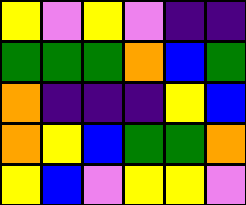[["yellow", "violet", "yellow", "violet", "indigo", "indigo"], ["green", "green", "green", "orange", "blue", "green"], ["orange", "indigo", "indigo", "indigo", "yellow", "blue"], ["orange", "yellow", "blue", "green", "green", "orange"], ["yellow", "blue", "violet", "yellow", "yellow", "violet"]]